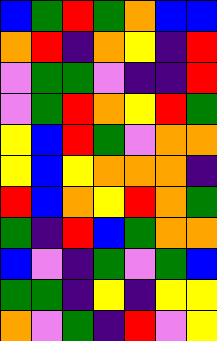[["blue", "green", "red", "green", "orange", "blue", "blue"], ["orange", "red", "indigo", "orange", "yellow", "indigo", "red"], ["violet", "green", "green", "violet", "indigo", "indigo", "red"], ["violet", "green", "red", "orange", "yellow", "red", "green"], ["yellow", "blue", "red", "green", "violet", "orange", "orange"], ["yellow", "blue", "yellow", "orange", "orange", "orange", "indigo"], ["red", "blue", "orange", "yellow", "red", "orange", "green"], ["green", "indigo", "red", "blue", "green", "orange", "orange"], ["blue", "violet", "indigo", "green", "violet", "green", "blue"], ["green", "green", "indigo", "yellow", "indigo", "yellow", "yellow"], ["orange", "violet", "green", "indigo", "red", "violet", "yellow"]]